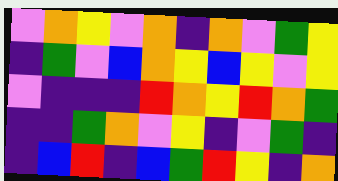[["violet", "orange", "yellow", "violet", "orange", "indigo", "orange", "violet", "green", "yellow"], ["indigo", "green", "violet", "blue", "orange", "yellow", "blue", "yellow", "violet", "yellow"], ["violet", "indigo", "indigo", "indigo", "red", "orange", "yellow", "red", "orange", "green"], ["indigo", "indigo", "green", "orange", "violet", "yellow", "indigo", "violet", "green", "indigo"], ["indigo", "blue", "red", "indigo", "blue", "green", "red", "yellow", "indigo", "orange"]]